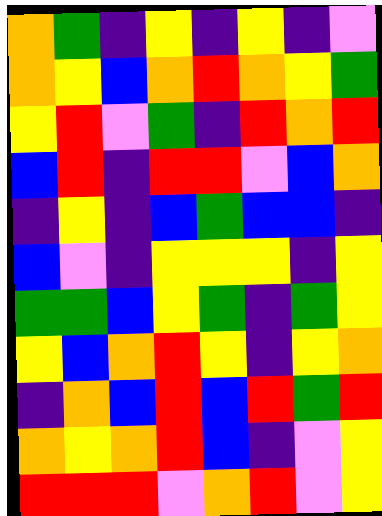[["orange", "green", "indigo", "yellow", "indigo", "yellow", "indigo", "violet"], ["orange", "yellow", "blue", "orange", "red", "orange", "yellow", "green"], ["yellow", "red", "violet", "green", "indigo", "red", "orange", "red"], ["blue", "red", "indigo", "red", "red", "violet", "blue", "orange"], ["indigo", "yellow", "indigo", "blue", "green", "blue", "blue", "indigo"], ["blue", "violet", "indigo", "yellow", "yellow", "yellow", "indigo", "yellow"], ["green", "green", "blue", "yellow", "green", "indigo", "green", "yellow"], ["yellow", "blue", "orange", "red", "yellow", "indigo", "yellow", "orange"], ["indigo", "orange", "blue", "red", "blue", "red", "green", "red"], ["orange", "yellow", "orange", "red", "blue", "indigo", "violet", "yellow"], ["red", "red", "red", "violet", "orange", "red", "violet", "yellow"]]